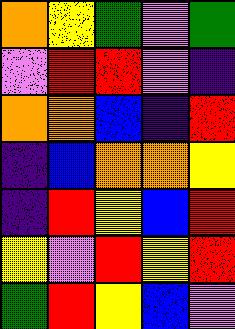[["orange", "yellow", "green", "violet", "green"], ["violet", "red", "red", "violet", "indigo"], ["orange", "orange", "blue", "indigo", "red"], ["indigo", "blue", "orange", "orange", "yellow"], ["indigo", "red", "yellow", "blue", "red"], ["yellow", "violet", "red", "yellow", "red"], ["green", "red", "yellow", "blue", "violet"]]